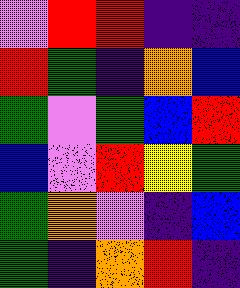[["violet", "red", "red", "indigo", "indigo"], ["red", "green", "indigo", "orange", "blue"], ["green", "violet", "green", "blue", "red"], ["blue", "violet", "red", "yellow", "green"], ["green", "orange", "violet", "indigo", "blue"], ["green", "indigo", "orange", "red", "indigo"]]